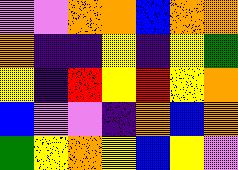[["violet", "violet", "orange", "orange", "blue", "orange", "orange"], ["orange", "indigo", "indigo", "yellow", "indigo", "yellow", "green"], ["yellow", "indigo", "red", "yellow", "red", "yellow", "orange"], ["blue", "violet", "violet", "indigo", "orange", "blue", "orange"], ["green", "yellow", "orange", "yellow", "blue", "yellow", "violet"]]